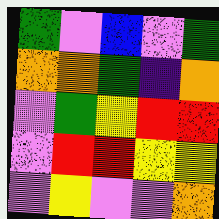[["green", "violet", "blue", "violet", "green"], ["orange", "orange", "green", "indigo", "orange"], ["violet", "green", "yellow", "red", "red"], ["violet", "red", "red", "yellow", "yellow"], ["violet", "yellow", "violet", "violet", "orange"]]